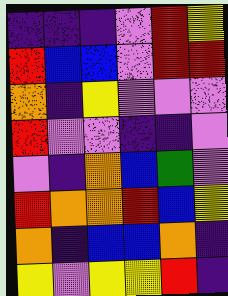[["indigo", "indigo", "indigo", "violet", "red", "yellow"], ["red", "blue", "blue", "violet", "red", "red"], ["orange", "indigo", "yellow", "violet", "violet", "violet"], ["red", "violet", "violet", "indigo", "indigo", "violet"], ["violet", "indigo", "orange", "blue", "green", "violet"], ["red", "orange", "orange", "red", "blue", "yellow"], ["orange", "indigo", "blue", "blue", "orange", "indigo"], ["yellow", "violet", "yellow", "yellow", "red", "indigo"]]